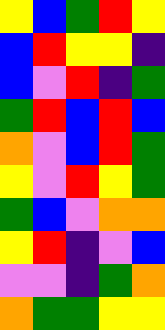[["yellow", "blue", "green", "red", "yellow"], ["blue", "red", "yellow", "yellow", "indigo"], ["blue", "violet", "red", "indigo", "green"], ["green", "red", "blue", "red", "blue"], ["orange", "violet", "blue", "red", "green"], ["yellow", "violet", "red", "yellow", "green"], ["green", "blue", "violet", "orange", "orange"], ["yellow", "red", "indigo", "violet", "blue"], ["violet", "violet", "indigo", "green", "orange"], ["orange", "green", "green", "yellow", "yellow"]]